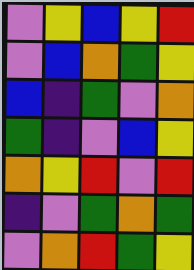[["violet", "yellow", "blue", "yellow", "red"], ["violet", "blue", "orange", "green", "yellow"], ["blue", "indigo", "green", "violet", "orange"], ["green", "indigo", "violet", "blue", "yellow"], ["orange", "yellow", "red", "violet", "red"], ["indigo", "violet", "green", "orange", "green"], ["violet", "orange", "red", "green", "yellow"]]